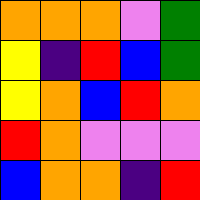[["orange", "orange", "orange", "violet", "green"], ["yellow", "indigo", "red", "blue", "green"], ["yellow", "orange", "blue", "red", "orange"], ["red", "orange", "violet", "violet", "violet"], ["blue", "orange", "orange", "indigo", "red"]]